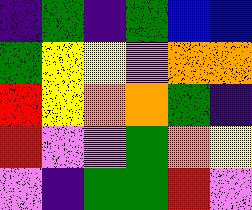[["indigo", "green", "indigo", "green", "blue", "blue"], ["green", "yellow", "yellow", "violet", "orange", "orange"], ["red", "yellow", "orange", "orange", "green", "indigo"], ["red", "violet", "violet", "green", "orange", "yellow"], ["violet", "indigo", "green", "green", "red", "violet"]]